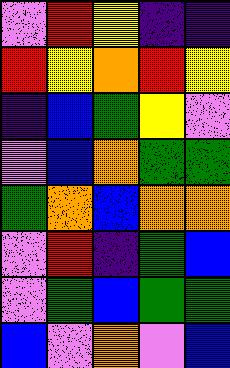[["violet", "red", "yellow", "indigo", "indigo"], ["red", "yellow", "orange", "red", "yellow"], ["indigo", "blue", "green", "yellow", "violet"], ["violet", "blue", "orange", "green", "green"], ["green", "orange", "blue", "orange", "orange"], ["violet", "red", "indigo", "green", "blue"], ["violet", "green", "blue", "green", "green"], ["blue", "violet", "orange", "violet", "blue"]]